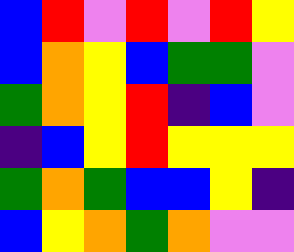[["blue", "red", "violet", "red", "violet", "red", "yellow"], ["blue", "orange", "yellow", "blue", "green", "green", "violet"], ["green", "orange", "yellow", "red", "indigo", "blue", "violet"], ["indigo", "blue", "yellow", "red", "yellow", "yellow", "yellow"], ["green", "orange", "green", "blue", "blue", "yellow", "indigo"], ["blue", "yellow", "orange", "green", "orange", "violet", "violet"]]